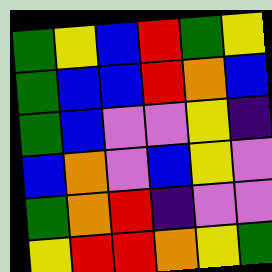[["green", "yellow", "blue", "red", "green", "yellow"], ["green", "blue", "blue", "red", "orange", "blue"], ["green", "blue", "violet", "violet", "yellow", "indigo"], ["blue", "orange", "violet", "blue", "yellow", "violet"], ["green", "orange", "red", "indigo", "violet", "violet"], ["yellow", "red", "red", "orange", "yellow", "green"]]